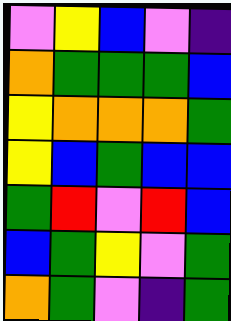[["violet", "yellow", "blue", "violet", "indigo"], ["orange", "green", "green", "green", "blue"], ["yellow", "orange", "orange", "orange", "green"], ["yellow", "blue", "green", "blue", "blue"], ["green", "red", "violet", "red", "blue"], ["blue", "green", "yellow", "violet", "green"], ["orange", "green", "violet", "indigo", "green"]]